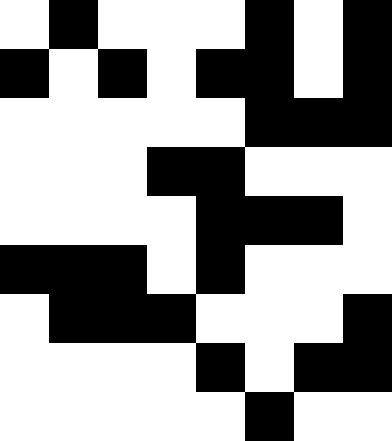[["white", "black", "white", "white", "white", "black", "white", "black"], ["black", "white", "black", "white", "black", "black", "white", "black"], ["white", "white", "white", "white", "white", "black", "black", "black"], ["white", "white", "white", "black", "black", "white", "white", "white"], ["white", "white", "white", "white", "black", "black", "black", "white"], ["black", "black", "black", "white", "black", "white", "white", "white"], ["white", "black", "black", "black", "white", "white", "white", "black"], ["white", "white", "white", "white", "black", "white", "black", "black"], ["white", "white", "white", "white", "white", "black", "white", "white"]]